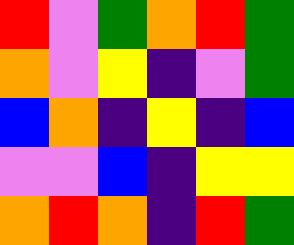[["red", "violet", "green", "orange", "red", "green"], ["orange", "violet", "yellow", "indigo", "violet", "green"], ["blue", "orange", "indigo", "yellow", "indigo", "blue"], ["violet", "violet", "blue", "indigo", "yellow", "yellow"], ["orange", "red", "orange", "indigo", "red", "green"]]